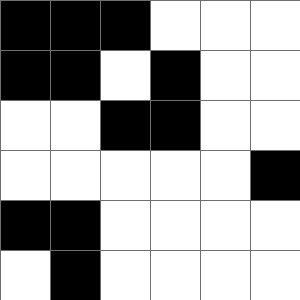[["black", "black", "black", "white", "white", "white"], ["black", "black", "white", "black", "white", "white"], ["white", "white", "black", "black", "white", "white"], ["white", "white", "white", "white", "white", "black"], ["black", "black", "white", "white", "white", "white"], ["white", "black", "white", "white", "white", "white"]]